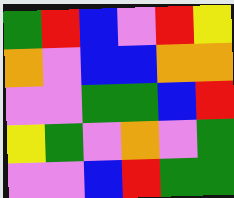[["green", "red", "blue", "violet", "red", "yellow"], ["orange", "violet", "blue", "blue", "orange", "orange"], ["violet", "violet", "green", "green", "blue", "red"], ["yellow", "green", "violet", "orange", "violet", "green"], ["violet", "violet", "blue", "red", "green", "green"]]